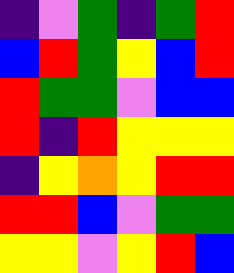[["indigo", "violet", "green", "indigo", "green", "red"], ["blue", "red", "green", "yellow", "blue", "red"], ["red", "green", "green", "violet", "blue", "blue"], ["red", "indigo", "red", "yellow", "yellow", "yellow"], ["indigo", "yellow", "orange", "yellow", "red", "red"], ["red", "red", "blue", "violet", "green", "green"], ["yellow", "yellow", "violet", "yellow", "red", "blue"]]